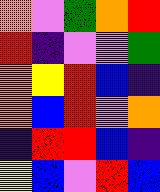[["orange", "violet", "green", "orange", "red"], ["red", "indigo", "violet", "violet", "green"], ["orange", "yellow", "red", "blue", "indigo"], ["orange", "blue", "red", "violet", "orange"], ["indigo", "red", "red", "blue", "indigo"], ["yellow", "blue", "violet", "red", "blue"]]